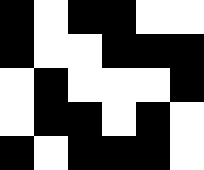[["black", "white", "black", "black", "white", "white"], ["black", "white", "white", "black", "black", "black"], ["white", "black", "white", "white", "white", "black"], ["white", "black", "black", "white", "black", "white"], ["black", "white", "black", "black", "black", "white"]]